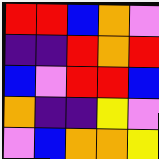[["red", "red", "blue", "orange", "violet"], ["indigo", "indigo", "red", "orange", "red"], ["blue", "violet", "red", "red", "blue"], ["orange", "indigo", "indigo", "yellow", "violet"], ["violet", "blue", "orange", "orange", "yellow"]]